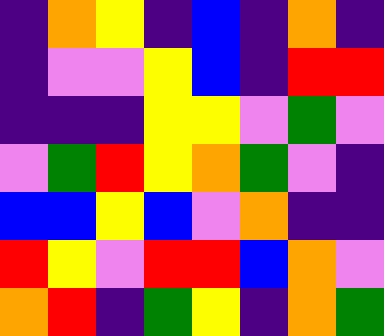[["indigo", "orange", "yellow", "indigo", "blue", "indigo", "orange", "indigo"], ["indigo", "violet", "violet", "yellow", "blue", "indigo", "red", "red"], ["indigo", "indigo", "indigo", "yellow", "yellow", "violet", "green", "violet"], ["violet", "green", "red", "yellow", "orange", "green", "violet", "indigo"], ["blue", "blue", "yellow", "blue", "violet", "orange", "indigo", "indigo"], ["red", "yellow", "violet", "red", "red", "blue", "orange", "violet"], ["orange", "red", "indigo", "green", "yellow", "indigo", "orange", "green"]]